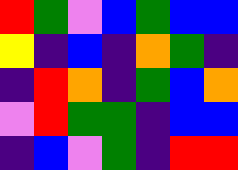[["red", "green", "violet", "blue", "green", "blue", "blue"], ["yellow", "indigo", "blue", "indigo", "orange", "green", "indigo"], ["indigo", "red", "orange", "indigo", "green", "blue", "orange"], ["violet", "red", "green", "green", "indigo", "blue", "blue"], ["indigo", "blue", "violet", "green", "indigo", "red", "red"]]